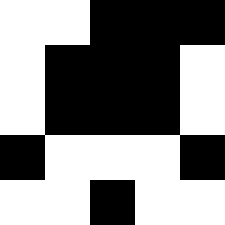[["white", "white", "black", "black", "black"], ["white", "black", "black", "black", "white"], ["white", "black", "black", "black", "white"], ["black", "white", "white", "white", "black"], ["white", "white", "black", "white", "white"]]